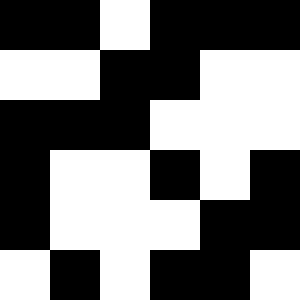[["black", "black", "white", "black", "black", "black"], ["white", "white", "black", "black", "white", "white"], ["black", "black", "black", "white", "white", "white"], ["black", "white", "white", "black", "white", "black"], ["black", "white", "white", "white", "black", "black"], ["white", "black", "white", "black", "black", "white"]]